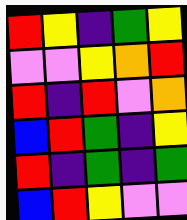[["red", "yellow", "indigo", "green", "yellow"], ["violet", "violet", "yellow", "orange", "red"], ["red", "indigo", "red", "violet", "orange"], ["blue", "red", "green", "indigo", "yellow"], ["red", "indigo", "green", "indigo", "green"], ["blue", "red", "yellow", "violet", "violet"]]